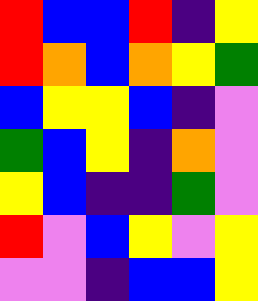[["red", "blue", "blue", "red", "indigo", "yellow"], ["red", "orange", "blue", "orange", "yellow", "green"], ["blue", "yellow", "yellow", "blue", "indigo", "violet"], ["green", "blue", "yellow", "indigo", "orange", "violet"], ["yellow", "blue", "indigo", "indigo", "green", "violet"], ["red", "violet", "blue", "yellow", "violet", "yellow"], ["violet", "violet", "indigo", "blue", "blue", "yellow"]]